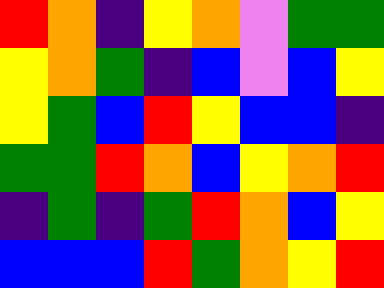[["red", "orange", "indigo", "yellow", "orange", "violet", "green", "green"], ["yellow", "orange", "green", "indigo", "blue", "violet", "blue", "yellow"], ["yellow", "green", "blue", "red", "yellow", "blue", "blue", "indigo"], ["green", "green", "red", "orange", "blue", "yellow", "orange", "red"], ["indigo", "green", "indigo", "green", "red", "orange", "blue", "yellow"], ["blue", "blue", "blue", "red", "green", "orange", "yellow", "red"]]